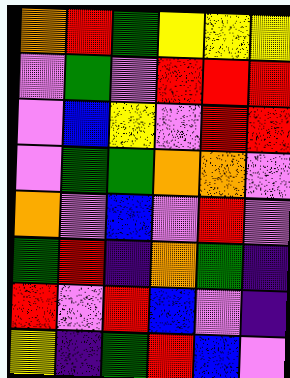[["orange", "red", "green", "yellow", "yellow", "yellow"], ["violet", "green", "violet", "red", "red", "red"], ["violet", "blue", "yellow", "violet", "red", "red"], ["violet", "green", "green", "orange", "orange", "violet"], ["orange", "violet", "blue", "violet", "red", "violet"], ["green", "red", "indigo", "orange", "green", "indigo"], ["red", "violet", "red", "blue", "violet", "indigo"], ["yellow", "indigo", "green", "red", "blue", "violet"]]